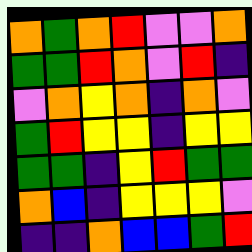[["orange", "green", "orange", "red", "violet", "violet", "orange"], ["green", "green", "red", "orange", "violet", "red", "indigo"], ["violet", "orange", "yellow", "orange", "indigo", "orange", "violet"], ["green", "red", "yellow", "yellow", "indigo", "yellow", "yellow"], ["green", "green", "indigo", "yellow", "red", "green", "green"], ["orange", "blue", "indigo", "yellow", "yellow", "yellow", "violet"], ["indigo", "indigo", "orange", "blue", "blue", "green", "red"]]